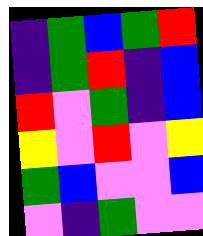[["indigo", "green", "blue", "green", "red"], ["indigo", "green", "red", "indigo", "blue"], ["red", "violet", "green", "indigo", "blue"], ["yellow", "violet", "red", "violet", "yellow"], ["green", "blue", "violet", "violet", "blue"], ["violet", "indigo", "green", "violet", "violet"]]